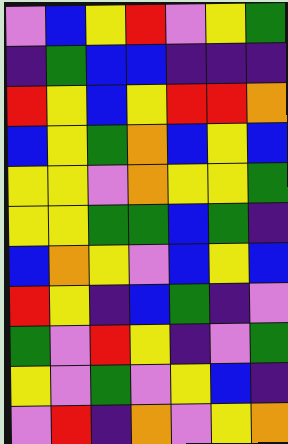[["violet", "blue", "yellow", "red", "violet", "yellow", "green"], ["indigo", "green", "blue", "blue", "indigo", "indigo", "indigo"], ["red", "yellow", "blue", "yellow", "red", "red", "orange"], ["blue", "yellow", "green", "orange", "blue", "yellow", "blue"], ["yellow", "yellow", "violet", "orange", "yellow", "yellow", "green"], ["yellow", "yellow", "green", "green", "blue", "green", "indigo"], ["blue", "orange", "yellow", "violet", "blue", "yellow", "blue"], ["red", "yellow", "indigo", "blue", "green", "indigo", "violet"], ["green", "violet", "red", "yellow", "indigo", "violet", "green"], ["yellow", "violet", "green", "violet", "yellow", "blue", "indigo"], ["violet", "red", "indigo", "orange", "violet", "yellow", "orange"]]